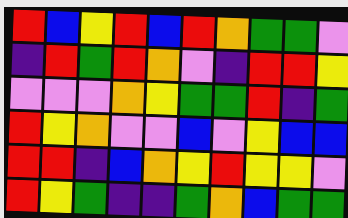[["red", "blue", "yellow", "red", "blue", "red", "orange", "green", "green", "violet"], ["indigo", "red", "green", "red", "orange", "violet", "indigo", "red", "red", "yellow"], ["violet", "violet", "violet", "orange", "yellow", "green", "green", "red", "indigo", "green"], ["red", "yellow", "orange", "violet", "violet", "blue", "violet", "yellow", "blue", "blue"], ["red", "red", "indigo", "blue", "orange", "yellow", "red", "yellow", "yellow", "violet"], ["red", "yellow", "green", "indigo", "indigo", "green", "orange", "blue", "green", "green"]]